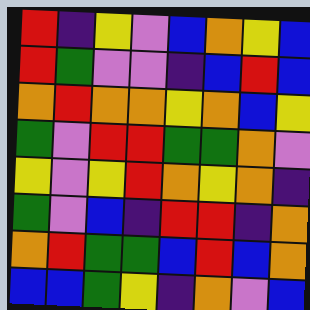[["red", "indigo", "yellow", "violet", "blue", "orange", "yellow", "blue"], ["red", "green", "violet", "violet", "indigo", "blue", "red", "blue"], ["orange", "red", "orange", "orange", "yellow", "orange", "blue", "yellow"], ["green", "violet", "red", "red", "green", "green", "orange", "violet"], ["yellow", "violet", "yellow", "red", "orange", "yellow", "orange", "indigo"], ["green", "violet", "blue", "indigo", "red", "red", "indigo", "orange"], ["orange", "red", "green", "green", "blue", "red", "blue", "orange"], ["blue", "blue", "green", "yellow", "indigo", "orange", "violet", "blue"]]